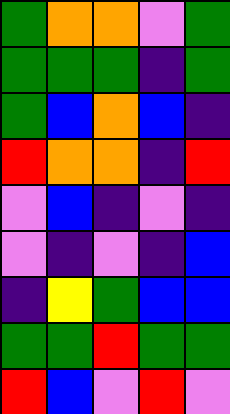[["green", "orange", "orange", "violet", "green"], ["green", "green", "green", "indigo", "green"], ["green", "blue", "orange", "blue", "indigo"], ["red", "orange", "orange", "indigo", "red"], ["violet", "blue", "indigo", "violet", "indigo"], ["violet", "indigo", "violet", "indigo", "blue"], ["indigo", "yellow", "green", "blue", "blue"], ["green", "green", "red", "green", "green"], ["red", "blue", "violet", "red", "violet"]]